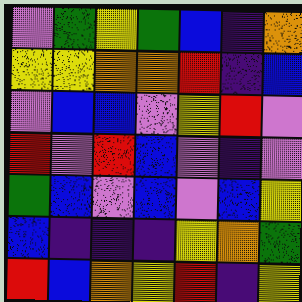[["violet", "green", "yellow", "green", "blue", "indigo", "orange"], ["yellow", "yellow", "orange", "orange", "red", "indigo", "blue"], ["violet", "blue", "blue", "violet", "yellow", "red", "violet"], ["red", "violet", "red", "blue", "violet", "indigo", "violet"], ["green", "blue", "violet", "blue", "violet", "blue", "yellow"], ["blue", "indigo", "indigo", "indigo", "yellow", "orange", "green"], ["red", "blue", "orange", "yellow", "red", "indigo", "yellow"]]